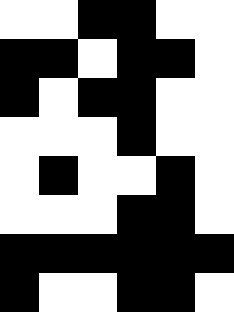[["white", "white", "black", "black", "white", "white"], ["black", "black", "white", "black", "black", "white"], ["black", "white", "black", "black", "white", "white"], ["white", "white", "white", "black", "white", "white"], ["white", "black", "white", "white", "black", "white"], ["white", "white", "white", "black", "black", "white"], ["black", "black", "black", "black", "black", "black"], ["black", "white", "white", "black", "black", "white"]]